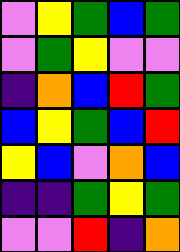[["violet", "yellow", "green", "blue", "green"], ["violet", "green", "yellow", "violet", "violet"], ["indigo", "orange", "blue", "red", "green"], ["blue", "yellow", "green", "blue", "red"], ["yellow", "blue", "violet", "orange", "blue"], ["indigo", "indigo", "green", "yellow", "green"], ["violet", "violet", "red", "indigo", "orange"]]